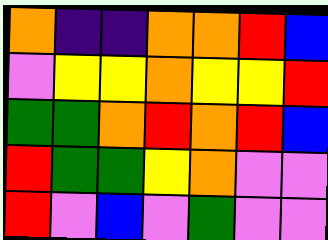[["orange", "indigo", "indigo", "orange", "orange", "red", "blue"], ["violet", "yellow", "yellow", "orange", "yellow", "yellow", "red"], ["green", "green", "orange", "red", "orange", "red", "blue"], ["red", "green", "green", "yellow", "orange", "violet", "violet"], ["red", "violet", "blue", "violet", "green", "violet", "violet"]]